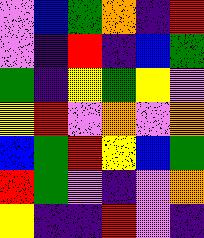[["violet", "blue", "green", "orange", "indigo", "red"], ["violet", "indigo", "red", "indigo", "blue", "green"], ["green", "indigo", "yellow", "green", "yellow", "violet"], ["yellow", "red", "violet", "orange", "violet", "orange"], ["blue", "green", "red", "yellow", "blue", "green"], ["red", "green", "violet", "indigo", "violet", "orange"], ["yellow", "indigo", "indigo", "red", "violet", "indigo"]]